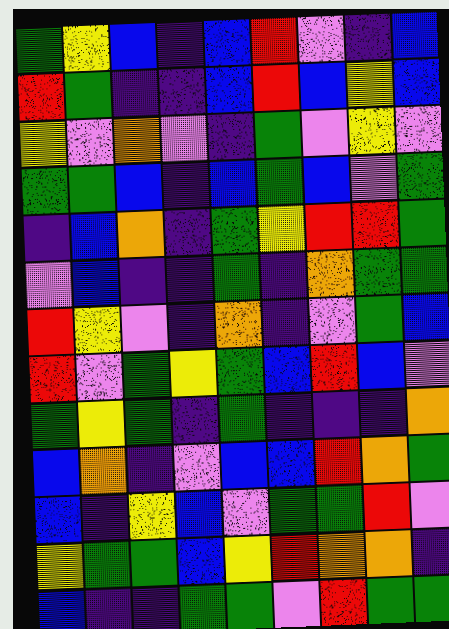[["green", "yellow", "blue", "indigo", "blue", "red", "violet", "indigo", "blue"], ["red", "green", "indigo", "indigo", "blue", "red", "blue", "yellow", "blue"], ["yellow", "violet", "orange", "violet", "indigo", "green", "violet", "yellow", "violet"], ["green", "green", "blue", "indigo", "blue", "green", "blue", "violet", "green"], ["indigo", "blue", "orange", "indigo", "green", "yellow", "red", "red", "green"], ["violet", "blue", "indigo", "indigo", "green", "indigo", "orange", "green", "green"], ["red", "yellow", "violet", "indigo", "orange", "indigo", "violet", "green", "blue"], ["red", "violet", "green", "yellow", "green", "blue", "red", "blue", "violet"], ["green", "yellow", "green", "indigo", "green", "indigo", "indigo", "indigo", "orange"], ["blue", "orange", "indigo", "violet", "blue", "blue", "red", "orange", "green"], ["blue", "indigo", "yellow", "blue", "violet", "green", "green", "red", "violet"], ["yellow", "green", "green", "blue", "yellow", "red", "orange", "orange", "indigo"], ["blue", "indigo", "indigo", "green", "green", "violet", "red", "green", "green"]]